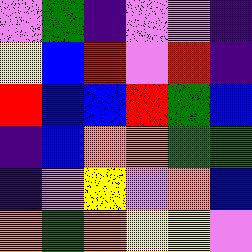[["violet", "green", "indigo", "violet", "violet", "indigo"], ["yellow", "blue", "red", "violet", "red", "indigo"], ["red", "blue", "blue", "red", "green", "blue"], ["indigo", "blue", "orange", "orange", "green", "green"], ["indigo", "violet", "yellow", "violet", "orange", "blue"], ["orange", "green", "orange", "yellow", "yellow", "violet"]]